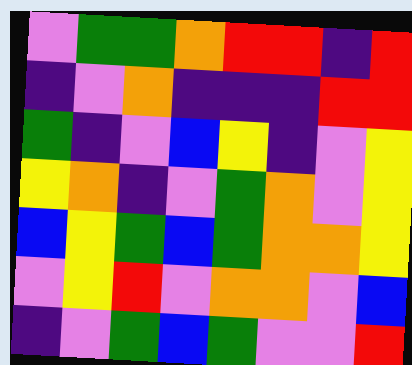[["violet", "green", "green", "orange", "red", "red", "indigo", "red"], ["indigo", "violet", "orange", "indigo", "indigo", "indigo", "red", "red"], ["green", "indigo", "violet", "blue", "yellow", "indigo", "violet", "yellow"], ["yellow", "orange", "indigo", "violet", "green", "orange", "violet", "yellow"], ["blue", "yellow", "green", "blue", "green", "orange", "orange", "yellow"], ["violet", "yellow", "red", "violet", "orange", "orange", "violet", "blue"], ["indigo", "violet", "green", "blue", "green", "violet", "violet", "red"]]